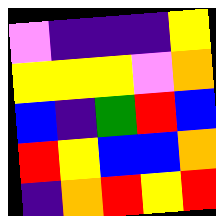[["violet", "indigo", "indigo", "indigo", "yellow"], ["yellow", "yellow", "yellow", "violet", "orange"], ["blue", "indigo", "green", "red", "blue"], ["red", "yellow", "blue", "blue", "orange"], ["indigo", "orange", "red", "yellow", "red"]]